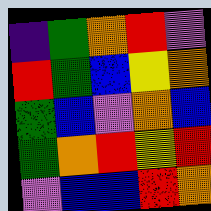[["indigo", "green", "orange", "red", "violet"], ["red", "green", "blue", "yellow", "orange"], ["green", "blue", "violet", "orange", "blue"], ["green", "orange", "red", "yellow", "red"], ["violet", "blue", "blue", "red", "orange"]]